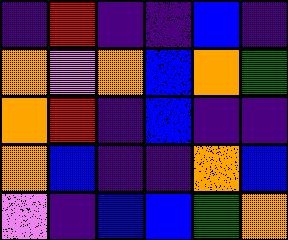[["indigo", "red", "indigo", "indigo", "blue", "indigo"], ["orange", "violet", "orange", "blue", "orange", "green"], ["orange", "red", "indigo", "blue", "indigo", "indigo"], ["orange", "blue", "indigo", "indigo", "orange", "blue"], ["violet", "indigo", "blue", "blue", "green", "orange"]]